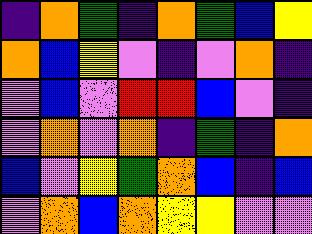[["indigo", "orange", "green", "indigo", "orange", "green", "blue", "yellow"], ["orange", "blue", "yellow", "violet", "indigo", "violet", "orange", "indigo"], ["violet", "blue", "violet", "red", "red", "blue", "violet", "indigo"], ["violet", "orange", "violet", "orange", "indigo", "green", "indigo", "orange"], ["blue", "violet", "yellow", "green", "orange", "blue", "indigo", "blue"], ["violet", "orange", "blue", "orange", "yellow", "yellow", "violet", "violet"]]